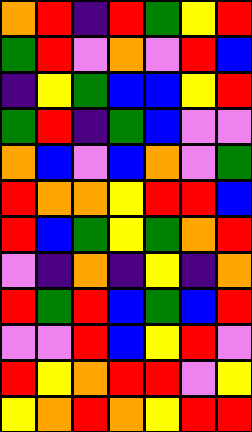[["orange", "red", "indigo", "red", "green", "yellow", "red"], ["green", "red", "violet", "orange", "violet", "red", "blue"], ["indigo", "yellow", "green", "blue", "blue", "yellow", "red"], ["green", "red", "indigo", "green", "blue", "violet", "violet"], ["orange", "blue", "violet", "blue", "orange", "violet", "green"], ["red", "orange", "orange", "yellow", "red", "red", "blue"], ["red", "blue", "green", "yellow", "green", "orange", "red"], ["violet", "indigo", "orange", "indigo", "yellow", "indigo", "orange"], ["red", "green", "red", "blue", "green", "blue", "red"], ["violet", "violet", "red", "blue", "yellow", "red", "violet"], ["red", "yellow", "orange", "red", "red", "violet", "yellow"], ["yellow", "orange", "red", "orange", "yellow", "red", "red"]]